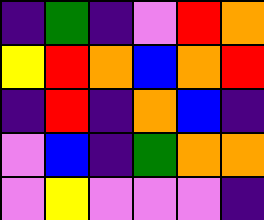[["indigo", "green", "indigo", "violet", "red", "orange"], ["yellow", "red", "orange", "blue", "orange", "red"], ["indigo", "red", "indigo", "orange", "blue", "indigo"], ["violet", "blue", "indigo", "green", "orange", "orange"], ["violet", "yellow", "violet", "violet", "violet", "indigo"]]